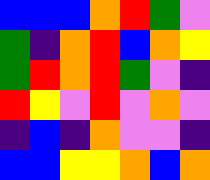[["blue", "blue", "blue", "orange", "red", "green", "violet"], ["green", "indigo", "orange", "red", "blue", "orange", "yellow"], ["green", "red", "orange", "red", "green", "violet", "indigo"], ["red", "yellow", "violet", "red", "violet", "orange", "violet"], ["indigo", "blue", "indigo", "orange", "violet", "violet", "indigo"], ["blue", "blue", "yellow", "yellow", "orange", "blue", "orange"]]